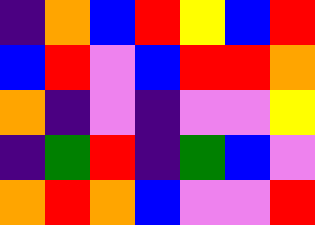[["indigo", "orange", "blue", "red", "yellow", "blue", "red"], ["blue", "red", "violet", "blue", "red", "red", "orange"], ["orange", "indigo", "violet", "indigo", "violet", "violet", "yellow"], ["indigo", "green", "red", "indigo", "green", "blue", "violet"], ["orange", "red", "orange", "blue", "violet", "violet", "red"]]